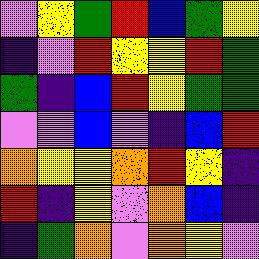[["violet", "yellow", "green", "red", "blue", "green", "yellow"], ["indigo", "violet", "red", "yellow", "yellow", "red", "green"], ["green", "indigo", "blue", "red", "yellow", "green", "green"], ["violet", "violet", "blue", "violet", "indigo", "blue", "red"], ["orange", "yellow", "yellow", "orange", "red", "yellow", "indigo"], ["red", "indigo", "yellow", "violet", "orange", "blue", "indigo"], ["indigo", "green", "orange", "violet", "orange", "yellow", "violet"]]